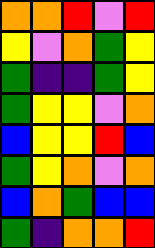[["orange", "orange", "red", "violet", "red"], ["yellow", "violet", "orange", "green", "yellow"], ["green", "indigo", "indigo", "green", "yellow"], ["green", "yellow", "yellow", "violet", "orange"], ["blue", "yellow", "yellow", "red", "blue"], ["green", "yellow", "orange", "violet", "orange"], ["blue", "orange", "green", "blue", "blue"], ["green", "indigo", "orange", "orange", "red"]]